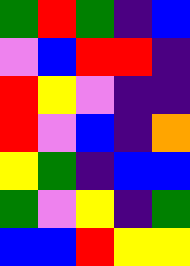[["green", "red", "green", "indigo", "blue"], ["violet", "blue", "red", "red", "indigo"], ["red", "yellow", "violet", "indigo", "indigo"], ["red", "violet", "blue", "indigo", "orange"], ["yellow", "green", "indigo", "blue", "blue"], ["green", "violet", "yellow", "indigo", "green"], ["blue", "blue", "red", "yellow", "yellow"]]